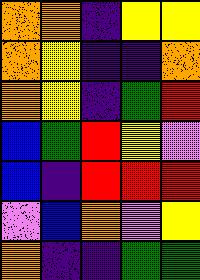[["orange", "orange", "indigo", "yellow", "yellow"], ["orange", "yellow", "indigo", "indigo", "orange"], ["orange", "yellow", "indigo", "green", "red"], ["blue", "green", "red", "yellow", "violet"], ["blue", "indigo", "red", "red", "red"], ["violet", "blue", "orange", "violet", "yellow"], ["orange", "indigo", "indigo", "green", "green"]]